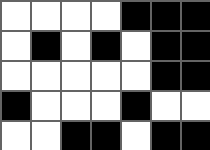[["white", "white", "white", "white", "black", "black", "black"], ["white", "black", "white", "black", "white", "black", "black"], ["white", "white", "white", "white", "white", "black", "black"], ["black", "white", "white", "white", "black", "white", "white"], ["white", "white", "black", "black", "white", "black", "black"]]